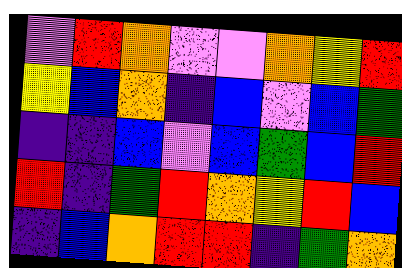[["violet", "red", "orange", "violet", "violet", "orange", "yellow", "red"], ["yellow", "blue", "orange", "indigo", "blue", "violet", "blue", "green"], ["indigo", "indigo", "blue", "violet", "blue", "green", "blue", "red"], ["red", "indigo", "green", "red", "orange", "yellow", "red", "blue"], ["indigo", "blue", "orange", "red", "red", "indigo", "green", "orange"]]